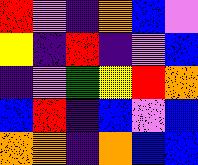[["red", "violet", "indigo", "orange", "blue", "violet"], ["yellow", "indigo", "red", "indigo", "violet", "blue"], ["indigo", "violet", "green", "yellow", "red", "orange"], ["blue", "red", "indigo", "blue", "violet", "blue"], ["orange", "orange", "indigo", "orange", "blue", "blue"]]